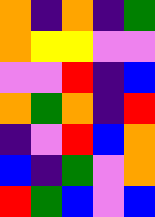[["orange", "indigo", "orange", "indigo", "green"], ["orange", "yellow", "yellow", "violet", "violet"], ["violet", "violet", "red", "indigo", "blue"], ["orange", "green", "orange", "indigo", "red"], ["indigo", "violet", "red", "blue", "orange"], ["blue", "indigo", "green", "violet", "orange"], ["red", "green", "blue", "violet", "blue"]]